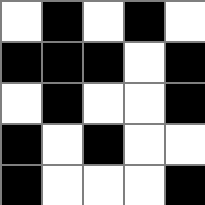[["white", "black", "white", "black", "white"], ["black", "black", "black", "white", "black"], ["white", "black", "white", "white", "black"], ["black", "white", "black", "white", "white"], ["black", "white", "white", "white", "black"]]